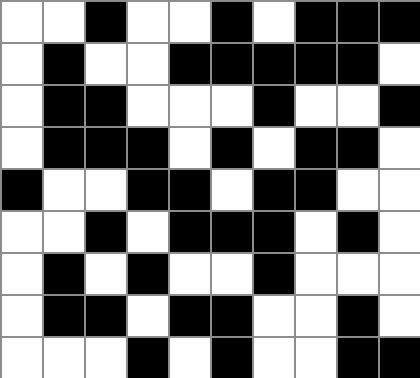[["white", "white", "black", "white", "white", "black", "white", "black", "black", "black"], ["white", "black", "white", "white", "black", "black", "black", "black", "black", "white"], ["white", "black", "black", "white", "white", "white", "black", "white", "white", "black"], ["white", "black", "black", "black", "white", "black", "white", "black", "black", "white"], ["black", "white", "white", "black", "black", "white", "black", "black", "white", "white"], ["white", "white", "black", "white", "black", "black", "black", "white", "black", "white"], ["white", "black", "white", "black", "white", "white", "black", "white", "white", "white"], ["white", "black", "black", "white", "black", "black", "white", "white", "black", "white"], ["white", "white", "white", "black", "white", "black", "white", "white", "black", "black"]]